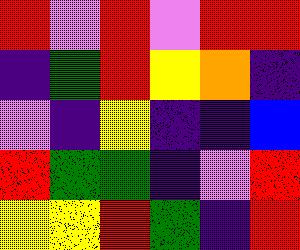[["red", "violet", "red", "violet", "red", "red"], ["indigo", "green", "red", "yellow", "orange", "indigo"], ["violet", "indigo", "yellow", "indigo", "indigo", "blue"], ["red", "green", "green", "indigo", "violet", "red"], ["yellow", "yellow", "red", "green", "indigo", "red"]]